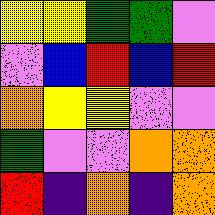[["yellow", "yellow", "green", "green", "violet"], ["violet", "blue", "red", "blue", "red"], ["orange", "yellow", "yellow", "violet", "violet"], ["green", "violet", "violet", "orange", "orange"], ["red", "indigo", "orange", "indigo", "orange"]]